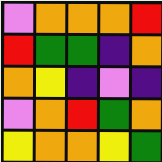[["violet", "orange", "orange", "orange", "red"], ["red", "green", "green", "indigo", "orange"], ["orange", "yellow", "indigo", "violet", "indigo"], ["violet", "orange", "red", "green", "orange"], ["yellow", "orange", "orange", "yellow", "green"]]